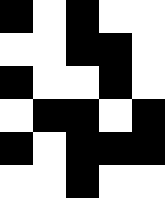[["black", "white", "black", "white", "white"], ["white", "white", "black", "black", "white"], ["black", "white", "white", "black", "white"], ["white", "black", "black", "white", "black"], ["black", "white", "black", "black", "black"], ["white", "white", "black", "white", "white"]]